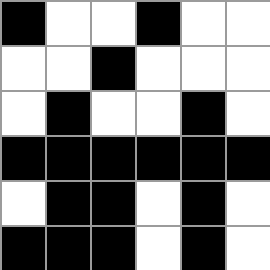[["black", "white", "white", "black", "white", "white"], ["white", "white", "black", "white", "white", "white"], ["white", "black", "white", "white", "black", "white"], ["black", "black", "black", "black", "black", "black"], ["white", "black", "black", "white", "black", "white"], ["black", "black", "black", "white", "black", "white"]]